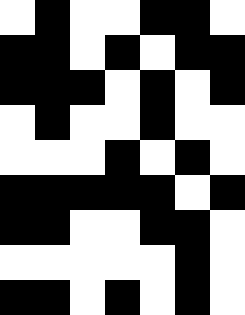[["white", "black", "white", "white", "black", "black", "white"], ["black", "black", "white", "black", "white", "black", "black"], ["black", "black", "black", "white", "black", "white", "black"], ["white", "black", "white", "white", "black", "white", "white"], ["white", "white", "white", "black", "white", "black", "white"], ["black", "black", "black", "black", "black", "white", "black"], ["black", "black", "white", "white", "black", "black", "white"], ["white", "white", "white", "white", "white", "black", "white"], ["black", "black", "white", "black", "white", "black", "white"]]